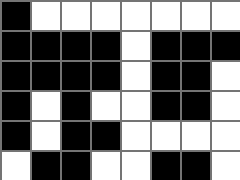[["black", "white", "white", "white", "white", "white", "white", "white"], ["black", "black", "black", "black", "white", "black", "black", "black"], ["black", "black", "black", "black", "white", "black", "black", "white"], ["black", "white", "black", "white", "white", "black", "black", "white"], ["black", "white", "black", "black", "white", "white", "white", "white"], ["white", "black", "black", "white", "white", "black", "black", "white"]]